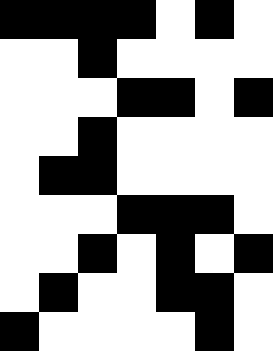[["black", "black", "black", "black", "white", "black", "white"], ["white", "white", "black", "white", "white", "white", "white"], ["white", "white", "white", "black", "black", "white", "black"], ["white", "white", "black", "white", "white", "white", "white"], ["white", "black", "black", "white", "white", "white", "white"], ["white", "white", "white", "black", "black", "black", "white"], ["white", "white", "black", "white", "black", "white", "black"], ["white", "black", "white", "white", "black", "black", "white"], ["black", "white", "white", "white", "white", "black", "white"]]